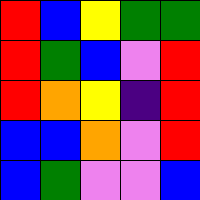[["red", "blue", "yellow", "green", "green"], ["red", "green", "blue", "violet", "red"], ["red", "orange", "yellow", "indigo", "red"], ["blue", "blue", "orange", "violet", "red"], ["blue", "green", "violet", "violet", "blue"]]